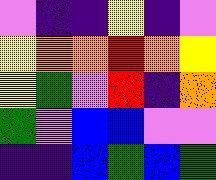[["violet", "indigo", "indigo", "yellow", "indigo", "violet"], ["yellow", "orange", "orange", "red", "orange", "yellow"], ["yellow", "green", "violet", "red", "indigo", "orange"], ["green", "violet", "blue", "blue", "violet", "violet"], ["indigo", "indigo", "blue", "green", "blue", "green"]]